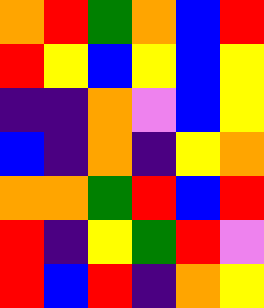[["orange", "red", "green", "orange", "blue", "red"], ["red", "yellow", "blue", "yellow", "blue", "yellow"], ["indigo", "indigo", "orange", "violet", "blue", "yellow"], ["blue", "indigo", "orange", "indigo", "yellow", "orange"], ["orange", "orange", "green", "red", "blue", "red"], ["red", "indigo", "yellow", "green", "red", "violet"], ["red", "blue", "red", "indigo", "orange", "yellow"]]